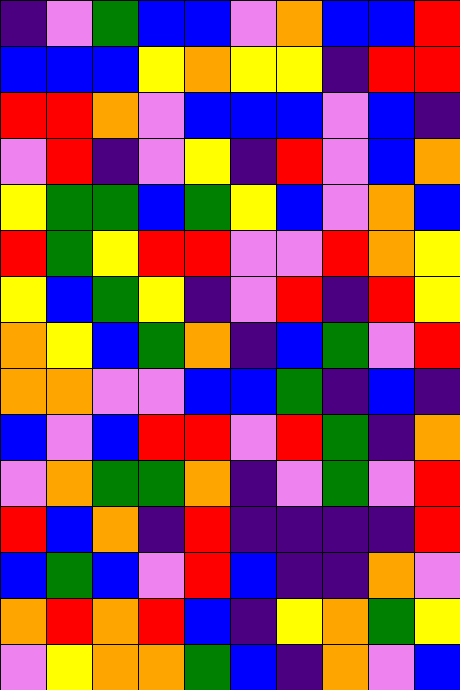[["indigo", "violet", "green", "blue", "blue", "violet", "orange", "blue", "blue", "red"], ["blue", "blue", "blue", "yellow", "orange", "yellow", "yellow", "indigo", "red", "red"], ["red", "red", "orange", "violet", "blue", "blue", "blue", "violet", "blue", "indigo"], ["violet", "red", "indigo", "violet", "yellow", "indigo", "red", "violet", "blue", "orange"], ["yellow", "green", "green", "blue", "green", "yellow", "blue", "violet", "orange", "blue"], ["red", "green", "yellow", "red", "red", "violet", "violet", "red", "orange", "yellow"], ["yellow", "blue", "green", "yellow", "indigo", "violet", "red", "indigo", "red", "yellow"], ["orange", "yellow", "blue", "green", "orange", "indigo", "blue", "green", "violet", "red"], ["orange", "orange", "violet", "violet", "blue", "blue", "green", "indigo", "blue", "indigo"], ["blue", "violet", "blue", "red", "red", "violet", "red", "green", "indigo", "orange"], ["violet", "orange", "green", "green", "orange", "indigo", "violet", "green", "violet", "red"], ["red", "blue", "orange", "indigo", "red", "indigo", "indigo", "indigo", "indigo", "red"], ["blue", "green", "blue", "violet", "red", "blue", "indigo", "indigo", "orange", "violet"], ["orange", "red", "orange", "red", "blue", "indigo", "yellow", "orange", "green", "yellow"], ["violet", "yellow", "orange", "orange", "green", "blue", "indigo", "orange", "violet", "blue"]]